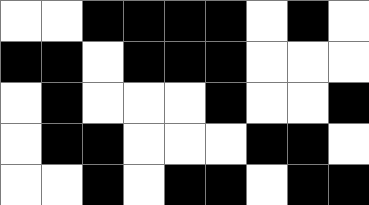[["white", "white", "black", "black", "black", "black", "white", "black", "white"], ["black", "black", "white", "black", "black", "black", "white", "white", "white"], ["white", "black", "white", "white", "white", "black", "white", "white", "black"], ["white", "black", "black", "white", "white", "white", "black", "black", "white"], ["white", "white", "black", "white", "black", "black", "white", "black", "black"]]